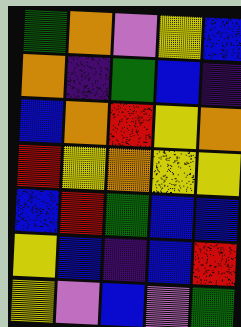[["green", "orange", "violet", "yellow", "blue"], ["orange", "indigo", "green", "blue", "indigo"], ["blue", "orange", "red", "yellow", "orange"], ["red", "yellow", "orange", "yellow", "yellow"], ["blue", "red", "green", "blue", "blue"], ["yellow", "blue", "indigo", "blue", "red"], ["yellow", "violet", "blue", "violet", "green"]]